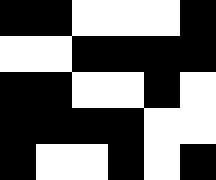[["black", "black", "white", "white", "white", "black"], ["white", "white", "black", "black", "black", "black"], ["black", "black", "white", "white", "black", "white"], ["black", "black", "black", "black", "white", "white"], ["black", "white", "white", "black", "white", "black"]]